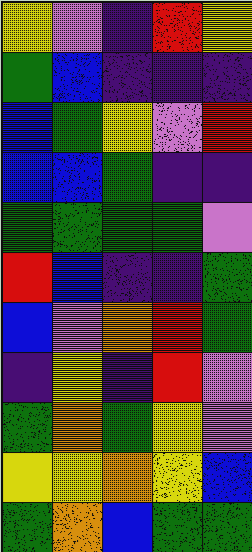[["yellow", "violet", "indigo", "red", "yellow"], ["green", "blue", "indigo", "indigo", "indigo"], ["blue", "green", "yellow", "violet", "red"], ["blue", "blue", "green", "indigo", "indigo"], ["green", "green", "green", "green", "violet"], ["red", "blue", "indigo", "indigo", "green"], ["blue", "violet", "orange", "red", "green"], ["indigo", "yellow", "indigo", "red", "violet"], ["green", "orange", "green", "yellow", "violet"], ["yellow", "yellow", "orange", "yellow", "blue"], ["green", "orange", "blue", "green", "green"]]